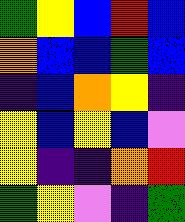[["green", "yellow", "blue", "red", "blue"], ["orange", "blue", "blue", "green", "blue"], ["indigo", "blue", "orange", "yellow", "indigo"], ["yellow", "blue", "yellow", "blue", "violet"], ["yellow", "indigo", "indigo", "orange", "red"], ["green", "yellow", "violet", "indigo", "green"]]